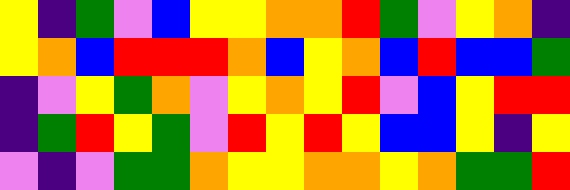[["yellow", "indigo", "green", "violet", "blue", "yellow", "yellow", "orange", "orange", "red", "green", "violet", "yellow", "orange", "indigo"], ["yellow", "orange", "blue", "red", "red", "red", "orange", "blue", "yellow", "orange", "blue", "red", "blue", "blue", "green"], ["indigo", "violet", "yellow", "green", "orange", "violet", "yellow", "orange", "yellow", "red", "violet", "blue", "yellow", "red", "red"], ["indigo", "green", "red", "yellow", "green", "violet", "red", "yellow", "red", "yellow", "blue", "blue", "yellow", "indigo", "yellow"], ["violet", "indigo", "violet", "green", "green", "orange", "yellow", "yellow", "orange", "orange", "yellow", "orange", "green", "green", "red"]]